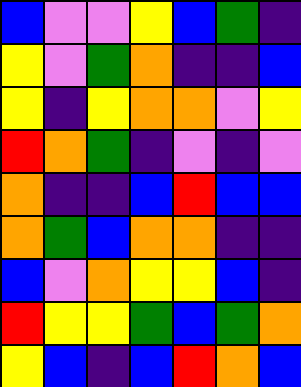[["blue", "violet", "violet", "yellow", "blue", "green", "indigo"], ["yellow", "violet", "green", "orange", "indigo", "indigo", "blue"], ["yellow", "indigo", "yellow", "orange", "orange", "violet", "yellow"], ["red", "orange", "green", "indigo", "violet", "indigo", "violet"], ["orange", "indigo", "indigo", "blue", "red", "blue", "blue"], ["orange", "green", "blue", "orange", "orange", "indigo", "indigo"], ["blue", "violet", "orange", "yellow", "yellow", "blue", "indigo"], ["red", "yellow", "yellow", "green", "blue", "green", "orange"], ["yellow", "blue", "indigo", "blue", "red", "orange", "blue"]]